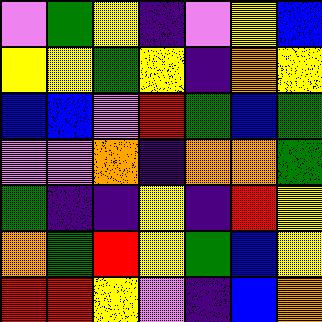[["violet", "green", "yellow", "indigo", "violet", "yellow", "blue"], ["yellow", "yellow", "green", "yellow", "indigo", "orange", "yellow"], ["blue", "blue", "violet", "red", "green", "blue", "green"], ["violet", "violet", "orange", "indigo", "orange", "orange", "green"], ["green", "indigo", "indigo", "yellow", "indigo", "red", "yellow"], ["orange", "green", "red", "yellow", "green", "blue", "yellow"], ["red", "red", "yellow", "violet", "indigo", "blue", "orange"]]